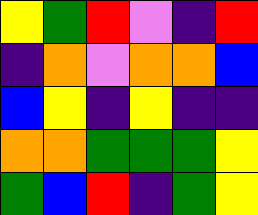[["yellow", "green", "red", "violet", "indigo", "red"], ["indigo", "orange", "violet", "orange", "orange", "blue"], ["blue", "yellow", "indigo", "yellow", "indigo", "indigo"], ["orange", "orange", "green", "green", "green", "yellow"], ["green", "blue", "red", "indigo", "green", "yellow"]]